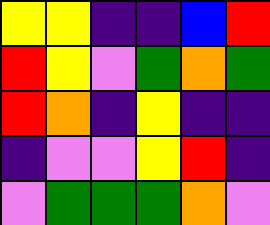[["yellow", "yellow", "indigo", "indigo", "blue", "red"], ["red", "yellow", "violet", "green", "orange", "green"], ["red", "orange", "indigo", "yellow", "indigo", "indigo"], ["indigo", "violet", "violet", "yellow", "red", "indigo"], ["violet", "green", "green", "green", "orange", "violet"]]